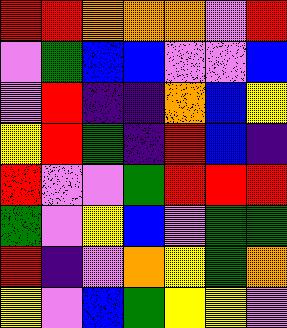[["red", "red", "orange", "orange", "orange", "violet", "red"], ["violet", "green", "blue", "blue", "violet", "violet", "blue"], ["violet", "red", "indigo", "indigo", "orange", "blue", "yellow"], ["yellow", "red", "green", "indigo", "red", "blue", "indigo"], ["red", "violet", "violet", "green", "red", "red", "red"], ["green", "violet", "yellow", "blue", "violet", "green", "green"], ["red", "indigo", "violet", "orange", "yellow", "green", "orange"], ["yellow", "violet", "blue", "green", "yellow", "yellow", "violet"]]